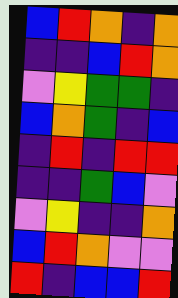[["blue", "red", "orange", "indigo", "orange"], ["indigo", "indigo", "blue", "red", "orange"], ["violet", "yellow", "green", "green", "indigo"], ["blue", "orange", "green", "indigo", "blue"], ["indigo", "red", "indigo", "red", "red"], ["indigo", "indigo", "green", "blue", "violet"], ["violet", "yellow", "indigo", "indigo", "orange"], ["blue", "red", "orange", "violet", "violet"], ["red", "indigo", "blue", "blue", "red"]]